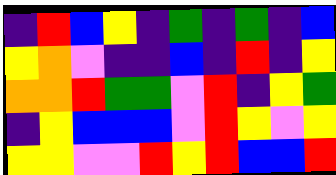[["indigo", "red", "blue", "yellow", "indigo", "green", "indigo", "green", "indigo", "blue"], ["yellow", "orange", "violet", "indigo", "indigo", "blue", "indigo", "red", "indigo", "yellow"], ["orange", "orange", "red", "green", "green", "violet", "red", "indigo", "yellow", "green"], ["indigo", "yellow", "blue", "blue", "blue", "violet", "red", "yellow", "violet", "yellow"], ["yellow", "yellow", "violet", "violet", "red", "yellow", "red", "blue", "blue", "red"]]